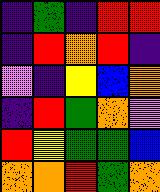[["indigo", "green", "indigo", "red", "red"], ["indigo", "red", "orange", "red", "indigo"], ["violet", "indigo", "yellow", "blue", "orange"], ["indigo", "red", "green", "orange", "violet"], ["red", "yellow", "green", "green", "blue"], ["orange", "orange", "red", "green", "orange"]]